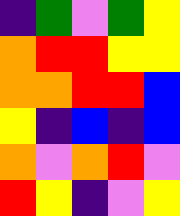[["indigo", "green", "violet", "green", "yellow"], ["orange", "red", "red", "yellow", "yellow"], ["orange", "orange", "red", "red", "blue"], ["yellow", "indigo", "blue", "indigo", "blue"], ["orange", "violet", "orange", "red", "violet"], ["red", "yellow", "indigo", "violet", "yellow"]]